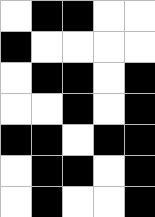[["white", "black", "black", "white", "white"], ["black", "white", "white", "white", "white"], ["white", "black", "black", "white", "black"], ["white", "white", "black", "white", "black"], ["black", "black", "white", "black", "black"], ["white", "black", "black", "white", "black"], ["white", "black", "white", "white", "black"]]